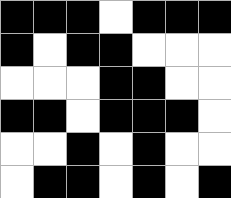[["black", "black", "black", "white", "black", "black", "black"], ["black", "white", "black", "black", "white", "white", "white"], ["white", "white", "white", "black", "black", "white", "white"], ["black", "black", "white", "black", "black", "black", "white"], ["white", "white", "black", "white", "black", "white", "white"], ["white", "black", "black", "white", "black", "white", "black"]]